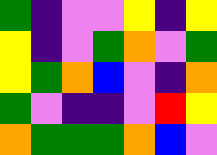[["green", "indigo", "violet", "violet", "yellow", "indigo", "yellow"], ["yellow", "indigo", "violet", "green", "orange", "violet", "green"], ["yellow", "green", "orange", "blue", "violet", "indigo", "orange"], ["green", "violet", "indigo", "indigo", "violet", "red", "yellow"], ["orange", "green", "green", "green", "orange", "blue", "violet"]]